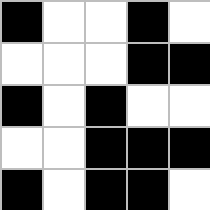[["black", "white", "white", "black", "white"], ["white", "white", "white", "black", "black"], ["black", "white", "black", "white", "white"], ["white", "white", "black", "black", "black"], ["black", "white", "black", "black", "white"]]